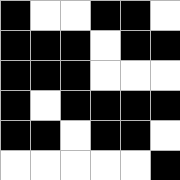[["black", "white", "white", "black", "black", "white"], ["black", "black", "black", "white", "black", "black"], ["black", "black", "black", "white", "white", "white"], ["black", "white", "black", "black", "black", "black"], ["black", "black", "white", "black", "black", "white"], ["white", "white", "white", "white", "white", "black"]]